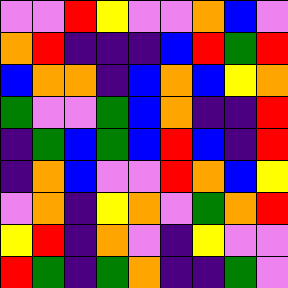[["violet", "violet", "red", "yellow", "violet", "violet", "orange", "blue", "violet"], ["orange", "red", "indigo", "indigo", "indigo", "blue", "red", "green", "red"], ["blue", "orange", "orange", "indigo", "blue", "orange", "blue", "yellow", "orange"], ["green", "violet", "violet", "green", "blue", "orange", "indigo", "indigo", "red"], ["indigo", "green", "blue", "green", "blue", "red", "blue", "indigo", "red"], ["indigo", "orange", "blue", "violet", "violet", "red", "orange", "blue", "yellow"], ["violet", "orange", "indigo", "yellow", "orange", "violet", "green", "orange", "red"], ["yellow", "red", "indigo", "orange", "violet", "indigo", "yellow", "violet", "violet"], ["red", "green", "indigo", "green", "orange", "indigo", "indigo", "green", "violet"]]